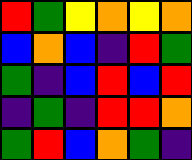[["red", "green", "yellow", "orange", "yellow", "orange"], ["blue", "orange", "blue", "indigo", "red", "green"], ["green", "indigo", "blue", "red", "blue", "red"], ["indigo", "green", "indigo", "red", "red", "orange"], ["green", "red", "blue", "orange", "green", "indigo"]]